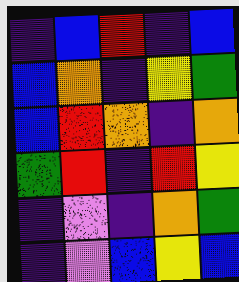[["indigo", "blue", "red", "indigo", "blue"], ["blue", "orange", "indigo", "yellow", "green"], ["blue", "red", "orange", "indigo", "orange"], ["green", "red", "indigo", "red", "yellow"], ["indigo", "violet", "indigo", "orange", "green"], ["indigo", "violet", "blue", "yellow", "blue"]]